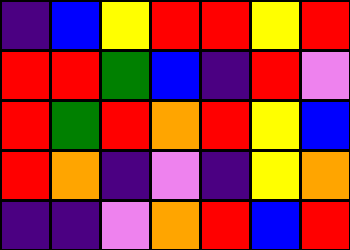[["indigo", "blue", "yellow", "red", "red", "yellow", "red"], ["red", "red", "green", "blue", "indigo", "red", "violet"], ["red", "green", "red", "orange", "red", "yellow", "blue"], ["red", "orange", "indigo", "violet", "indigo", "yellow", "orange"], ["indigo", "indigo", "violet", "orange", "red", "blue", "red"]]